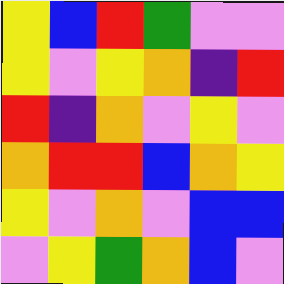[["yellow", "blue", "red", "green", "violet", "violet"], ["yellow", "violet", "yellow", "orange", "indigo", "red"], ["red", "indigo", "orange", "violet", "yellow", "violet"], ["orange", "red", "red", "blue", "orange", "yellow"], ["yellow", "violet", "orange", "violet", "blue", "blue"], ["violet", "yellow", "green", "orange", "blue", "violet"]]